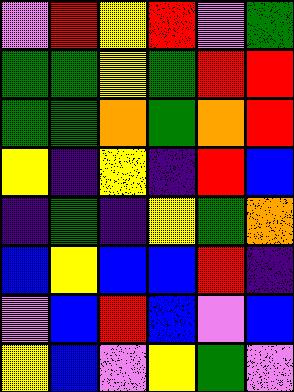[["violet", "red", "yellow", "red", "violet", "green"], ["green", "green", "yellow", "green", "red", "red"], ["green", "green", "orange", "green", "orange", "red"], ["yellow", "indigo", "yellow", "indigo", "red", "blue"], ["indigo", "green", "indigo", "yellow", "green", "orange"], ["blue", "yellow", "blue", "blue", "red", "indigo"], ["violet", "blue", "red", "blue", "violet", "blue"], ["yellow", "blue", "violet", "yellow", "green", "violet"]]